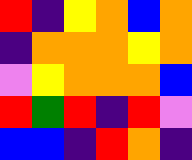[["red", "indigo", "yellow", "orange", "blue", "orange"], ["indigo", "orange", "orange", "orange", "yellow", "orange"], ["violet", "yellow", "orange", "orange", "orange", "blue"], ["red", "green", "red", "indigo", "red", "violet"], ["blue", "blue", "indigo", "red", "orange", "indigo"]]